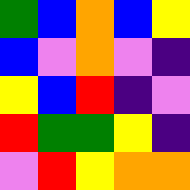[["green", "blue", "orange", "blue", "yellow"], ["blue", "violet", "orange", "violet", "indigo"], ["yellow", "blue", "red", "indigo", "violet"], ["red", "green", "green", "yellow", "indigo"], ["violet", "red", "yellow", "orange", "orange"]]